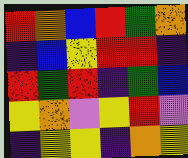[["red", "orange", "blue", "red", "green", "orange"], ["indigo", "blue", "yellow", "red", "red", "indigo"], ["red", "green", "red", "indigo", "green", "blue"], ["yellow", "orange", "violet", "yellow", "red", "violet"], ["indigo", "yellow", "yellow", "indigo", "orange", "yellow"]]